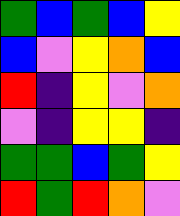[["green", "blue", "green", "blue", "yellow"], ["blue", "violet", "yellow", "orange", "blue"], ["red", "indigo", "yellow", "violet", "orange"], ["violet", "indigo", "yellow", "yellow", "indigo"], ["green", "green", "blue", "green", "yellow"], ["red", "green", "red", "orange", "violet"]]